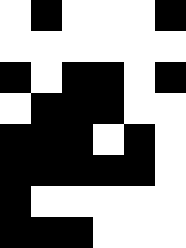[["white", "black", "white", "white", "white", "black"], ["white", "white", "white", "white", "white", "white"], ["black", "white", "black", "black", "white", "black"], ["white", "black", "black", "black", "white", "white"], ["black", "black", "black", "white", "black", "white"], ["black", "black", "black", "black", "black", "white"], ["black", "white", "white", "white", "white", "white"], ["black", "black", "black", "white", "white", "white"]]